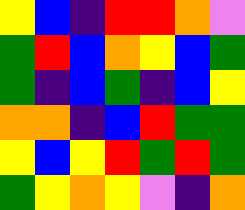[["yellow", "blue", "indigo", "red", "red", "orange", "violet"], ["green", "red", "blue", "orange", "yellow", "blue", "green"], ["green", "indigo", "blue", "green", "indigo", "blue", "yellow"], ["orange", "orange", "indigo", "blue", "red", "green", "green"], ["yellow", "blue", "yellow", "red", "green", "red", "green"], ["green", "yellow", "orange", "yellow", "violet", "indigo", "orange"]]